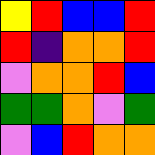[["yellow", "red", "blue", "blue", "red"], ["red", "indigo", "orange", "orange", "red"], ["violet", "orange", "orange", "red", "blue"], ["green", "green", "orange", "violet", "green"], ["violet", "blue", "red", "orange", "orange"]]